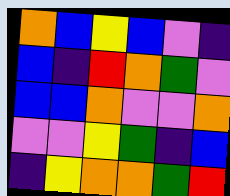[["orange", "blue", "yellow", "blue", "violet", "indigo"], ["blue", "indigo", "red", "orange", "green", "violet"], ["blue", "blue", "orange", "violet", "violet", "orange"], ["violet", "violet", "yellow", "green", "indigo", "blue"], ["indigo", "yellow", "orange", "orange", "green", "red"]]